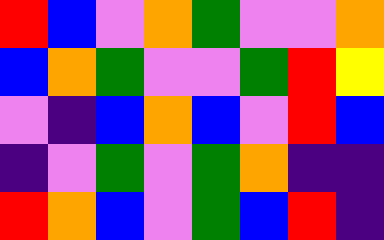[["red", "blue", "violet", "orange", "green", "violet", "violet", "orange"], ["blue", "orange", "green", "violet", "violet", "green", "red", "yellow"], ["violet", "indigo", "blue", "orange", "blue", "violet", "red", "blue"], ["indigo", "violet", "green", "violet", "green", "orange", "indigo", "indigo"], ["red", "orange", "blue", "violet", "green", "blue", "red", "indigo"]]